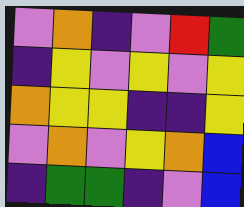[["violet", "orange", "indigo", "violet", "red", "green"], ["indigo", "yellow", "violet", "yellow", "violet", "yellow"], ["orange", "yellow", "yellow", "indigo", "indigo", "yellow"], ["violet", "orange", "violet", "yellow", "orange", "blue"], ["indigo", "green", "green", "indigo", "violet", "blue"]]